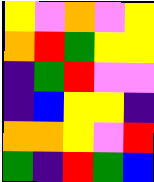[["yellow", "violet", "orange", "violet", "yellow"], ["orange", "red", "green", "yellow", "yellow"], ["indigo", "green", "red", "violet", "violet"], ["indigo", "blue", "yellow", "yellow", "indigo"], ["orange", "orange", "yellow", "violet", "red"], ["green", "indigo", "red", "green", "blue"]]